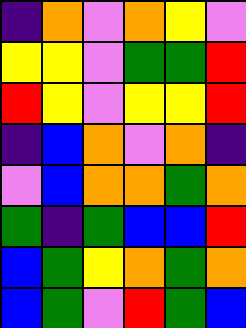[["indigo", "orange", "violet", "orange", "yellow", "violet"], ["yellow", "yellow", "violet", "green", "green", "red"], ["red", "yellow", "violet", "yellow", "yellow", "red"], ["indigo", "blue", "orange", "violet", "orange", "indigo"], ["violet", "blue", "orange", "orange", "green", "orange"], ["green", "indigo", "green", "blue", "blue", "red"], ["blue", "green", "yellow", "orange", "green", "orange"], ["blue", "green", "violet", "red", "green", "blue"]]